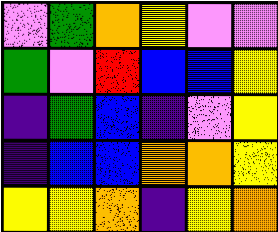[["violet", "green", "orange", "yellow", "violet", "violet"], ["green", "violet", "red", "blue", "blue", "yellow"], ["indigo", "green", "blue", "indigo", "violet", "yellow"], ["indigo", "blue", "blue", "orange", "orange", "yellow"], ["yellow", "yellow", "orange", "indigo", "yellow", "orange"]]